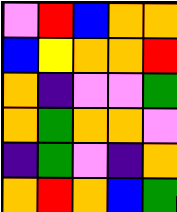[["violet", "red", "blue", "orange", "orange"], ["blue", "yellow", "orange", "orange", "red"], ["orange", "indigo", "violet", "violet", "green"], ["orange", "green", "orange", "orange", "violet"], ["indigo", "green", "violet", "indigo", "orange"], ["orange", "red", "orange", "blue", "green"]]